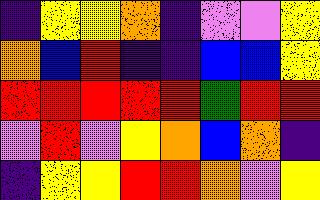[["indigo", "yellow", "yellow", "orange", "indigo", "violet", "violet", "yellow"], ["orange", "blue", "red", "indigo", "indigo", "blue", "blue", "yellow"], ["red", "red", "red", "red", "red", "green", "red", "red"], ["violet", "red", "violet", "yellow", "orange", "blue", "orange", "indigo"], ["indigo", "yellow", "yellow", "red", "red", "orange", "violet", "yellow"]]